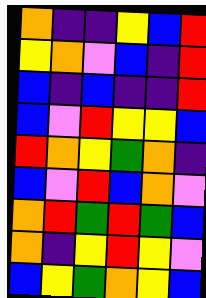[["orange", "indigo", "indigo", "yellow", "blue", "red"], ["yellow", "orange", "violet", "blue", "indigo", "red"], ["blue", "indigo", "blue", "indigo", "indigo", "red"], ["blue", "violet", "red", "yellow", "yellow", "blue"], ["red", "orange", "yellow", "green", "orange", "indigo"], ["blue", "violet", "red", "blue", "orange", "violet"], ["orange", "red", "green", "red", "green", "blue"], ["orange", "indigo", "yellow", "red", "yellow", "violet"], ["blue", "yellow", "green", "orange", "yellow", "blue"]]